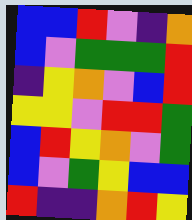[["blue", "blue", "red", "violet", "indigo", "orange"], ["blue", "violet", "green", "green", "green", "red"], ["indigo", "yellow", "orange", "violet", "blue", "red"], ["yellow", "yellow", "violet", "red", "red", "green"], ["blue", "red", "yellow", "orange", "violet", "green"], ["blue", "violet", "green", "yellow", "blue", "blue"], ["red", "indigo", "indigo", "orange", "red", "yellow"]]